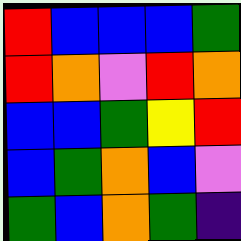[["red", "blue", "blue", "blue", "green"], ["red", "orange", "violet", "red", "orange"], ["blue", "blue", "green", "yellow", "red"], ["blue", "green", "orange", "blue", "violet"], ["green", "blue", "orange", "green", "indigo"]]